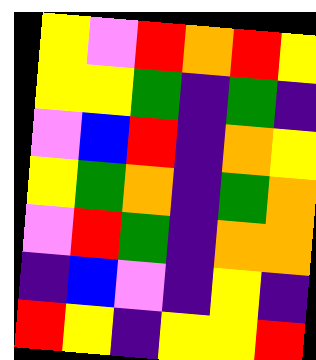[["yellow", "violet", "red", "orange", "red", "yellow"], ["yellow", "yellow", "green", "indigo", "green", "indigo"], ["violet", "blue", "red", "indigo", "orange", "yellow"], ["yellow", "green", "orange", "indigo", "green", "orange"], ["violet", "red", "green", "indigo", "orange", "orange"], ["indigo", "blue", "violet", "indigo", "yellow", "indigo"], ["red", "yellow", "indigo", "yellow", "yellow", "red"]]